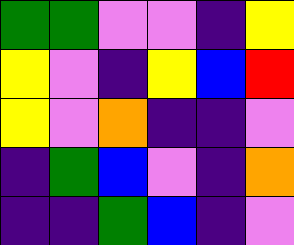[["green", "green", "violet", "violet", "indigo", "yellow"], ["yellow", "violet", "indigo", "yellow", "blue", "red"], ["yellow", "violet", "orange", "indigo", "indigo", "violet"], ["indigo", "green", "blue", "violet", "indigo", "orange"], ["indigo", "indigo", "green", "blue", "indigo", "violet"]]